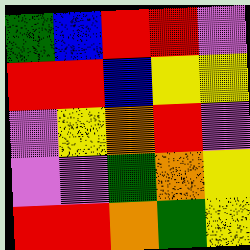[["green", "blue", "red", "red", "violet"], ["red", "red", "blue", "yellow", "yellow"], ["violet", "yellow", "orange", "red", "violet"], ["violet", "violet", "green", "orange", "yellow"], ["red", "red", "orange", "green", "yellow"]]